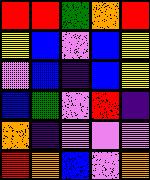[["red", "red", "green", "orange", "red"], ["yellow", "blue", "violet", "blue", "yellow"], ["violet", "blue", "indigo", "blue", "yellow"], ["blue", "green", "violet", "red", "indigo"], ["orange", "indigo", "violet", "violet", "violet"], ["red", "orange", "blue", "violet", "orange"]]